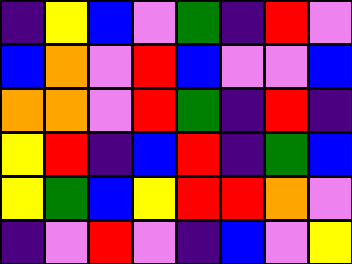[["indigo", "yellow", "blue", "violet", "green", "indigo", "red", "violet"], ["blue", "orange", "violet", "red", "blue", "violet", "violet", "blue"], ["orange", "orange", "violet", "red", "green", "indigo", "red", "indigo"], ["yellow", "red", "indigo", "blue", "red", "indigo", "green", "blue"], ["yellow", "green", "blue", "yellow", "red", "red", "orange", "violet"], ["indigo", "violet", "red", "violet", "indigo", "blue", "violet", "yellow"]]